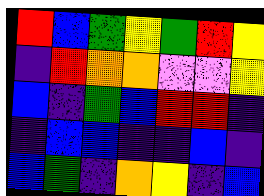[["red", "blue", "green", "yellow", "green", "red", "yellow"], ["indigo", "red", "orange", "orange", "violet", "violet", "yellow"], ["blue", "indigo", "green", "blue", "red", "red", "indigo"], ["indigo", "blue", "blue", "indigo", "indigo", "blue", "indigo"], ["blue", "green", "indigo", "orange", "yellow", "indigo", "blue"]]